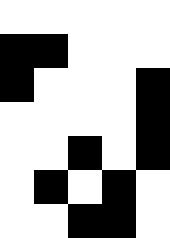[["white", "white", "white", "white", "white"], ["black", "black", "white", "white", "white"], ["black", "white", "white", "white", "black"], ["white", "white", "white", "white", "black"], ["white", "white", "black", "white", "black"], ["white", "black", "white", "black", "white"], ["white", "white", "black", "black", "white"]]